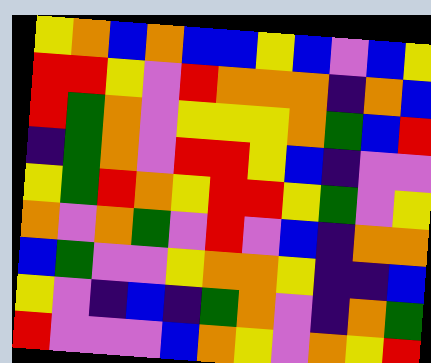[["yellow", "orange", "blue", "orange", "blue", "blue", "yellow", "blue", "violet", "blue", "yellow"], ["red", "red", "yellow", "violet", "red", "orange", "orange", "orange", "indigo", "orange", "blue"], ["red", "green", "orange", "violet", "yellow", "yellow", "yellow", "orange", "green", "blue", "red"], ["indigo", "green", "orange", "violet", "red", "red", "yellow", "blue", "indigo", "violet", "violet"], ["yellow", "green", "red", "orange", "yellow", "red", "red", "yellow", "green", "violet", "yellow"], ["orange", "violet", "orange", "green", "violet", "red", "violet", "blue", "indigo", "orange", "orange"], ["blue", "green", "violet", "violet", "yellow", "orange", "orange", "yellow", "indigo", "indigo", "blue"], ["yellow", "violet", "indigo", "blue", "indigo", "green", "orange", "violet", "indigo", "orange", "green"], ["red", "violet", "violet", "violet", "blue", "orange", "yellow", "violet", "orange", "yellow", "red"]]